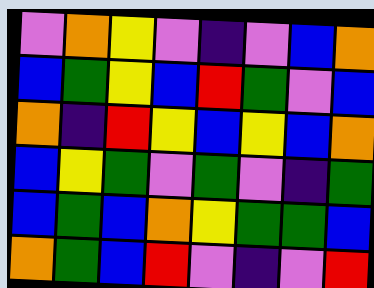[["violet", "orange", "yellow", "violet", "indigo", "violet", "blue", "orange"], ["blue", "green", "yellow", "blue", "red", "green", "violet", "blue"], ["orange", "indigo", "red", "yellow", "blue", "yellow", "blue", "orange"], ["blue", "yellow", "green", "violet", "green", "violet", "indigo", "green"], ["blue", "green", "blue", "orange", "yellow", "green", "green", "blue"], ["orange", "green", "blue", "red", "violet", "indigo", "violet", "red"]]